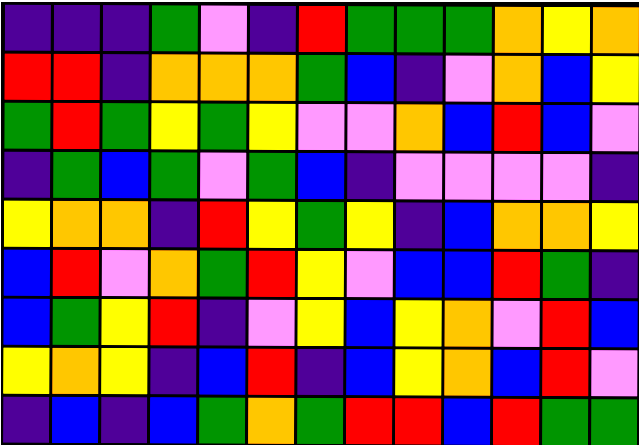[["indigo", "indigo", "indigo", "green", "violet", "indigo", "red", "green", "green", "green", "orange", "yellow", "orange"], ["red", "red", "indigo", "orange", "orange", "orange", "green", "blue", "indigo", "violet", "orange", "blue", "yellow"], ["green", "red", "green", "yellow", "green", "yellow", "violet", "violet", "orange", "blue", "red", "blue", "violet"], ["indigo", "green", "blue", "green", "violet", "green", "blue", "indigo", "violet", "violet", "violet", "violet", "indigo"], ["yellow", "orange", "orange", "indigo", "red", "yellow", "green", "yellow", "indigo", "blue", "orange", "orange", "yellow"], ["blue", "red", "violet", "orange", "green", "red", "yellow", "violet", "blue", "blue", "red", "green", "indigo"], ["blue", "green", "yellow", "red", "indigo", "violet", "yellow", "blue", "yellow", "orange", "violet", "red", "blue"], ["yellow", "orange", "yellow", "indigo", "blue", "red", "indigo", "blue", "yellow", "orange", "blue", "red", "violet"], ["indigo", "blue", "indigo", "blue", "green", "orange", "green", "red", "red", "blue", "red", "green", "green"]]